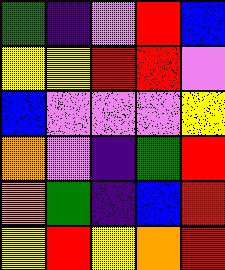[["green", "indigo", "violet", "red", "blue"], ["yellow", "yellow", "red", "red", "violet"], ["blue", "violet", "violet", "violet", "yellow"], ["orange", "violet", "indigo", "green", "red"], ["orange", "green", "indigo", "blue", "red"], ["yellow", "red", "yellow", "orange", "red"]]